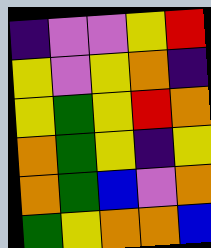[["indigo", "violet", "violet", "yellow", "red"], ["yellow", "violet", "yellow", "orange", "indigo"], ["yellow", "green", "yellow", "red", "orange"], ["orange", "green", "yellow", "indigo", "yellow"], ["orange", "green", "blue", "violet", "orange"], ["green", "yellow", "orange", "orange", "blue"]]